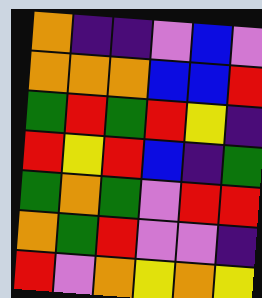[["orange", "indigo", "indigo", "violet", "blue", "violet"], ["orange", "orange", "orange", "blue", "blue", "red"], ["green", "red", "green", "red", "yellow", "indigo"], ["red", "yellow", "red", "blue", "indigo", "green"], ["green", "orange", "green", "violet", "red", "red"], ["orange", "green", "red", "violet", "violet", "indigo"], ["red", "violet", "orange", "yellow", "orange", "yellow"]]